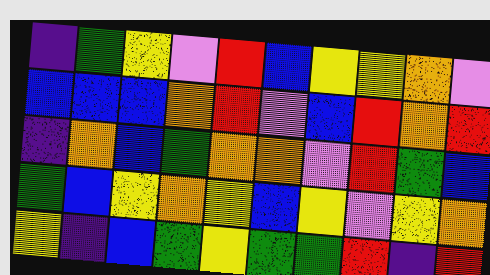[["indigo", "green", "yellow", "violet", "red", "blue", "yellow", "yellow", "orange", "violet"], ["blue", "blue", "blue", "orange", "red", "violet", "blue", "red", "orange", "red"], ["indigo", "orange", "blue", "green", "orange", "orange", "violet", "red", "green", "blue"], ["green", "blue", "yellow", "orange", "yellow", "blue", "yellow", "violet", "yellow", "orange"], ["yellow", "indigo", "blue", "green", "yellow", "green", "green", "red", "indigo", "red"]]